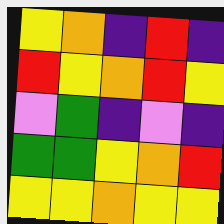[["yellow", "orange", "indigo", "red", "indigo"], ["red", "yellow", "orange", "red", "yellow"], ["violet", "green", "indigo", "violet", "indigo"], ["green", "green", "yellow", "orange", "red"], ["yellow", "yellow", "orange", "yellow", "yellow"]]